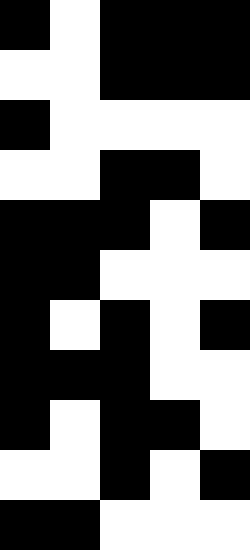[["black", "white", "black", "black", "black"], ["white", "white", "black", "black", "black"], ["black", "white", "white", "white", "white"], ["white", "white", "black", "black", "white"], ["black", "black", "black", "white", "black"], ["black", "black", "white", "white", "white"], ["black", "white", "black", "white", "black"], ["black", "black", "black", "white", "white"], ["black", "white", "black", "black", "white"], ["white", "white", "black", "white", "black"], ["black", "black", "white", "white", "white"]]